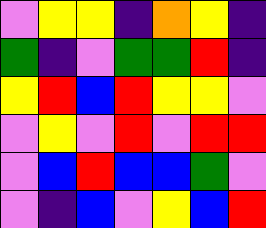[["violet", "yellow", "yellow", "indigo", "orange", "yellow", "indigo"], ["green", "indigo", "violet", "green", "green", "red", "indigo"], ["yellow", "red", "blue", "red", "yellow", "yellow", "violet"], ["violet", "yellow", "violet", "red", "violet", "red", "red"], ["violet", "blue", "red", "blue", "blue", "green", "violet"], ["violet", "indigo", "blue", "violet", "yellow", "blue", "red"]]